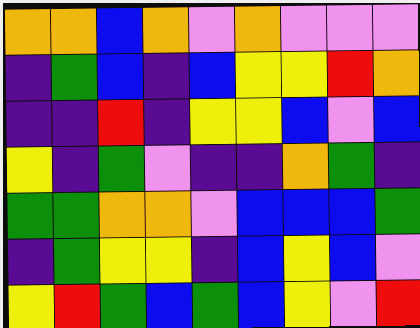[["orange", "orange", "blue", "orange", "violet", "orange", "violet", "violet", "violet"], ["indigo", "green", "blue", "indigo", "blue", "yellow", "yellow", "red", "orange"], ["indigo", "indigo", "red", "indigo", "yellow", "yellow", "blue", "violet", "blue"], ["yellow", "indigo", "green", "violet", "indigo", "indigo", "orange", "green", "indigo"], ["green", "green", "orange", "orange", "violet", "blue", "blue", "blue", "green"], ["indigo", "green", "yellow", "yellow", "indigo", "blue", "yellow", "blue", "violet"], ["yellow", "red", "green", "blue", "green", "blue", "yellow", "violet", "red"]]